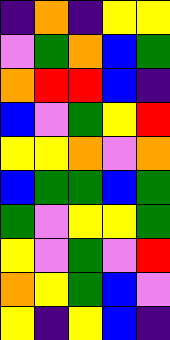[["indigo", "orange", "indigo", "yellow", "yellow"], ["violet", "green", "orange", "blue", "green"], ["orange", "red", "red", "blue", "indigo"], ["blue", "violet", "green", "yellow", "red"], ["yellow", "yellow", "orange", "violet", "orange"], ["blue", "green", "green", "blue", "green"], ["green", "violet", "yellow", "yellow", "green"], ["yellow", "violet", "green", "violet", "red"], ["orange", "yellow", "green", "blue", "violet"], ["yellow", "indigo", "yellow", "blue", "indigo"]]